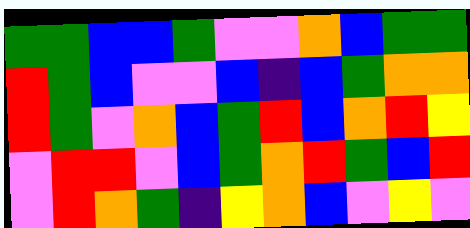[["green", "green", "blue", "blue", "green", "violet", "violet", "orange", "blue", "green", "green"], ["red", "green", "blue", "violet", "violet", "blue", "indigo", "blue", "green", "orange", "orange"], ["red", "green", "violet", "orange", "blue", "green", "red", "blue", "orange", "red", "yellow"], ["violet", "red", "red", "violet", "blue", "green", "orange", "red", "green", "blue", "red"], ["violet", "red", "orange", "green", "indigo", "yellow", "orange", "blue", "violet", "yellow", "violet"]]